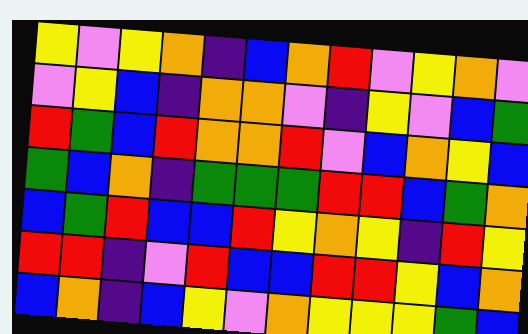[["yellow", "violet", "yellow", "orange", "indigo", "blue", "orange", "red", "violet", "yellow", "orange", "violet"], ["violet", "yellow", "blue", "indigo", "orange", "orange", "violet", "indigo", "yellow", "violet", "blue", "green"], ["red", "green", "blue", "red", "orange", "orange", "red", "violet", "blue", "orange", "yellow", "blue"], ["green", "blue", "orange", "indigo", "green", "green", "green", "red", "red", "blue", "green", "orange"], ["blue", "green", "red", "blue", "blue", "red", "yellow", "orange", "yellow", "indigo", "red", "yellow"], ["red", "red", "indigo", "violet", "red", "blue", "blue", "red", "red", "yellow", "blue", "orange"], ["blue", "orange", "indigo", "blue", "yellow", "violet", "orange", "yellow", "yellow", "yellow", "green", "blue"]]